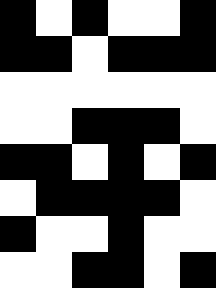[["black", "white", "black", "white", "white", "black"], ["black", "black", "white", "black", "black", "black"], ["white", "white", "white", "white", "white", "white"], ["white", "white", "black", "black", "black", "white"], ["black", "black", "white", "black", "white", "black"], ["white", "black", "black", "black", "black", "white"], ["black", "white", "white", "black", "white", "white"], ["white", "white", "black", "black", "white", "black"]]